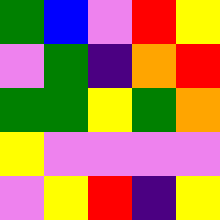[["green", "blue", "violet", "red", "yellow"], ["violet", "green", "indigo", "orange", "red"], ["green", "green", "yellow", "green", "orange"], ["yellow", "violet", "violet", "violet", "violet"], ["violet", "yellow", "red", "indigo", "yellow"]]